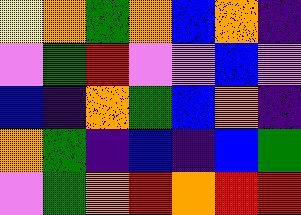[["yellow", "orange", "green", "orange", "blue", "orange", "indigo"], ["violet", "green", "red", "violet", "violet", "blue", "violet"], ["blue", "indigo", "orange", "green", "blue", "orange", "indigo"], ["orange", "green", "indigo", "blue", "indigo", "blue", "green"], ["violet", "green", "orange", "red", "orange", "red", "red"]]